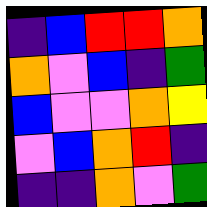[["indigo", "blue", "red", "red", "orange"], ["orange", "violet", "blue", "indigo", "green"], ["blue", "violet", "violet", "orange", "yellow"], ["violet", "blue", "orange", "red", "indigo"], ["indigo", "indigo", "orange", "violet", "green"]]